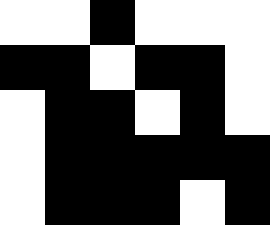[["white", "white", "black", "white", "white", "white"], ["black", "black", "white", "black", "black", "white"], ["white", "black", "black", "white", "black", "white"], ["white", "black", "black", "black", "black", "black"], ["white", "black", "black", "black", "white", "black"]]